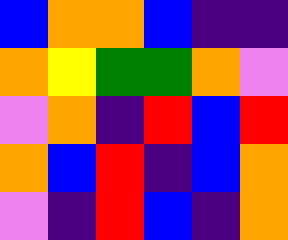[["blue", "orange", "orange", "blue", "indigo", "indigo"], ["orange", "yellow", "green", "green", "orange", "violet"], ["violet", "orange", "indigo", "red", "blue", "red"], ["orange", "blue", "red", "indigo", "blue", "orange"], ["violet", "indigo", "red", "blue", "indigo", "orange"]]